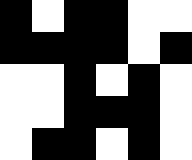[["black", "white", "black", "black", "white", "white"], ["black", "black", "black", "black", "white", "black"], ["white", "white", "black", "white", "black", "white"], ["white", "white", "black", "black", "black", "white"], ["white", "black", "black", "white", "black", "white"]]